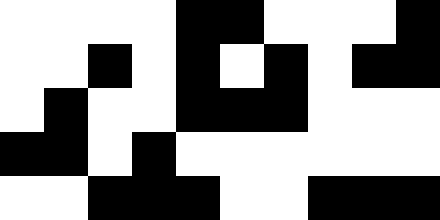[["white", "white", "white", "white", "black", "black", "white", "white", "white", "black"], ["white", "white", "black", "white", "black", "white", "black", "white", "black", "black"], ["white", "black", "white", "white", "black", "black", "black", "white", "white", "white"], ["black", "black", "white", "black", "white", "white", "white", "white", "white", "white"], ["white", "white", "black", "black", "black", "white", "white", "black", "black", "black"]]